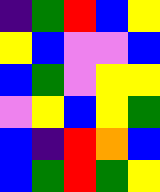[["indigo", "green", "red", "blue", "yellow"], ["yellow", "blue", "violet", "violet", "blue"], ["blue", "green", "violet", "yellow", "yellow"], ["violet", "yellow", "blue", "yellow", "green"], ["blue", "indigo", "red", "orange", "blue"], ["blue", "green", "red", "green", "yellow"]]